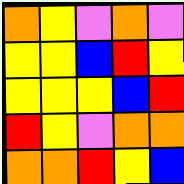[["orange", "yellow", "violet", "orange", "violet"], ["yellow", "yellow", "blue", "red", "yellow"], ["yellow", "yellow", "yellow", "blue", "red"], ["red", "yellow", "violet", "orange", "orange"], ["orange", "orange", "red", "yellow", "blue"]]